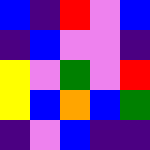[["blue", "indigo", "red", "violet", "blue"], ["indigo", "blue", "violet", "violet", "indigo"], ["yellow", "violet", "green", "violet", "red"], ["yellow", "blue", "orange", "blue", "green"], ["indigo", "violet", "blue", "indigo", "indigo"]]